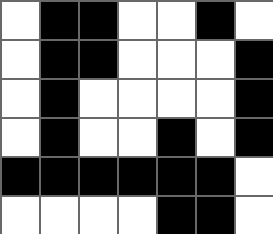[["white", "black", "black", "white", "white", "black", "white"], ["white", "black", "black", "white", "white", "white", "black"], ["white", "black", "white", "white", "white", "white", "black"], ["white", "black", "white", "white", "black", "white", "black"], ["black", "black", "black", "black", "black", "black", "white"], ["white", "white", "white", "white", "black", "black", "white"]]